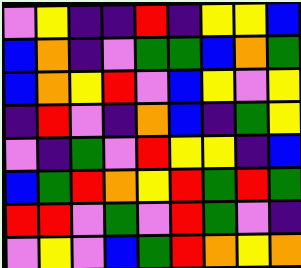[["violet", "yellow", "indigo", "indigo", "red", "indigo", "yellow", "yellow", "blue"], ["blue", "orange", "indigo", "violet", "green", "green", "blue", "orange", "green"], ["blue", "orange", "yellow", "red", "violet", "blue", "yellow", "violet", "yellow"], ["indigo", "red", "violet", "indigo", "orange", "blue", "indigo", "green", "yellow"], ["violet", "indigo", "green", "violet", "red", "yellow", "yellow", "indigo", "blue"], ["blue", "green", "red", "orange", "yellow", "red", "green", "red", "green"], ["red", "red", "violet", "green", "violet", "red", "green", "violet", "indigo"], ["violet", "yellow", "violet", "blue", "green", "red", "orange", "yellow", "orange"]]